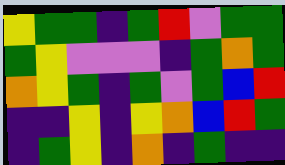[["yellow", "green", "green", "indigo", "green", "red", "violet", "green", "green"], ["green", "yellow", "violet", "violet", "violet", "indigo", "green", "orange", "green"], ["orange", "yellow", "green", "indigo", "green", "violet", "green", "blue", "red"], ["indigo", "indigo", "yellow", "indigo", "yellow", "orange", "blue", "red", "green"], ["indigo", "green", "yellow", "indigo", "orange", "indigo", "green", "indigo", "indigo"]]